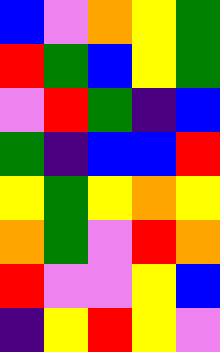[["blue", "violet", "orange", "yellow", "green"], ["red", "green", "blue", "yellow", "green"], ["violet", "red", "green", "indigo", "blue"], ["green", "indigo", "blue", "blue", "red"], ["yellow", "green", "yellow", "orange", "yellow"], ["orange", "green", "violet", "red", "orange"], ["red", "violet", "violet", "yellow", "blue"], ["indigo", "yellow", "red", "yellow", "violet"]]